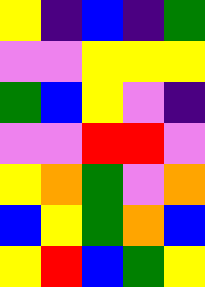[["yellow", "indigo", "blue", "indigo", "green"], ["violet", "violet", "yellow", "yellow", "yellow"], ["green", "blue", "yellow", "violet", "indigo"], ["violet", "violet", "red", "red", "violet"], ["yellow", "orange", "green", "violet", "orange"], ["blue", "yellow", "green", "orange", "blue"], ["yellow", "red", "blue", "green", "yellow"]]